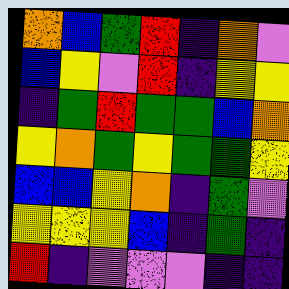[["orange", "blue", "green", "red", "indigo", "orange", "violet"], ["blue", "yellow", "violet", "red", "indigo", "yellow", "yellow"], ["indigo", "green", "red", "green", "green", "blue", "orange"], ["yellow", "orange", "green", "yellow", "green", "green", "yellow"], ["blue", "blue", "yellow", "orange", "indigo", "green", "violet"], ["yellow", "yellow", "yellow", "blue", "indigo", "green", "indigo"], ["red", "indigo", "violet", "violet", "violet", "indigo", "indigo"]]